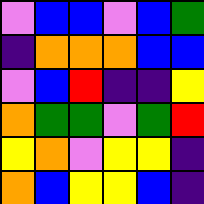[["violet", "blue", "blue", "violet", "blue", "green"], ["indigo", "orange", "orange", "orange", "blue", "blue"], ["violet", "blue", "red", "indigo", "indigo", "yellow"], ["orange", "green", "green", "violet", "green", "red"], ["yellow", "orange", "violet", "yellow", "yellow", "indigo"], ["orange", "blue", "yellow", "yellow", "blue", "indigo"]]